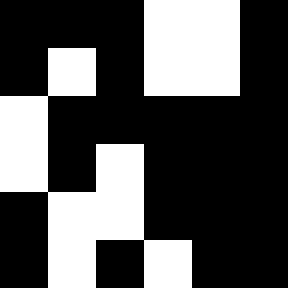[["black", "black", "black", "white", "white", "black"], ["black", "white", "black", "white", "white", "black"], ["white", "black", "black", "black", "black", "black"], ["white", "black", "white", "black", "black", "black"], ["black", "white", "white", "black", "black", "black"], ["black", "white", "black", "white", "black", "black"]]